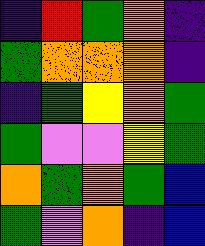[["indigo", "red", "green", "orange", "indigo"], ["green", "orange", "orange", "orange", "indigo"], ["indigo", "green", "yellow", "orange", "green"], ["green", "violet", "violet", "yellow", "green"], ["orange", "green", "orange", "green", "blue"], ["green", "violet", "orange", "indigo", "blue"]]